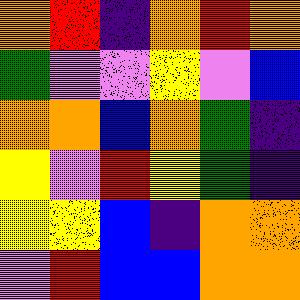[["orange", "red", "indigo", "orange", "red", "orange"], ["green", "violet", "violet", "yellow", "violet", "blue"], ["orange", "orange", "blue", "orange", "green", "indigo"], ["yellow", "violet", "red", "yellow", "green", "indigo"], ["yellow", "yellow", "blue", "indigo", "orange", "orange"], ["violet", "red", "blue", "blue", "orange", "orange"]]